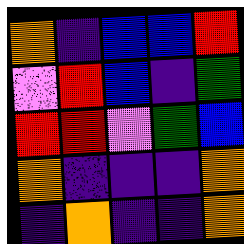[["orange", "indigo", "blue", "blue", "red"], ["violet", "red", "blue", "indigo", "green"], ["red", "red", "violet", "green", "blue"], ["orange", "indigo", "indigo", "indigo", "orange"], ["indigo", "orange", "indigo", "indigo", "orange"]]